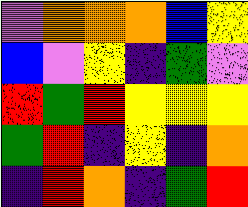[["violet", "orange", "orange", "orange", "blue", "yellow"], ["blue", "violet", "yellow", "indigo", "green", "violet"], ["red", "green", "red", "yellow", "yellow", "yellow"], ["green", "red", "indigo", "yellow", "indigo", "orange"], ["indigo", "red", "orange", "indigo", "green", "red"]]